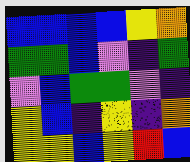[["blue", "blue", "blue", "blue", "yellow", "orange"], ["green", "green", "blue", "violet", "indigo", "green"], ["violet", "blue", "green", "green", "violet", "indigo"], ["yellow", "blue", "indigo", "yellow", "indigo", "orange"], ["yellow", "yellow", "blue", "yellow", "red", "blue"]]